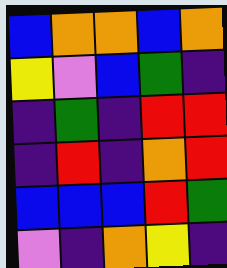[["blue", "orange", "orange", "blue", "orange"], ["yellow", "violet", "blue", "green", "indigo"], ["indigo", "green", "indigo", "red", "red"], ["indigo", "red", "indigo", "orange", "red"], ["blue", "blue", "blue", "red", "green"], ["violet", "indigo", "orange", "yellow", "indigo"]]